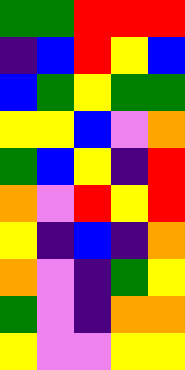[["green", "green", "red", "red", "red"], ["indigo", "blue", "red", "yellow", "blue"], ["blue", "green", "yellow", "green", "green"], ["yellow", "yellow", "blue", "violet", "orange"], ["green", "blue", "yellow", "indigo", "red"], ["orange", "violet", "red", "yellow", "red"], ["yellow", "indigo", "blue", "indigo", "orange"], ["orange", "violet", "indigo", "green", "yellow"], ["green", "violet", "indigo", "orange", "orange"], ["yellow", "violet", "violet", "yellow", "yellow"]]